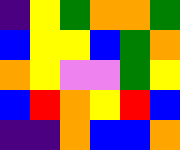[["indigo", "yellow", "green", "orange", "orange", "green"], ["blue", "yellow", "yellow", "blue", "green", "orange"], ["orange", "yellow", "violet", "violet", "green", "yellow"], ["blue", "red", "orange", "yellow", "red", "blue"], ["indigo", "indigo", "orange", "blue", "blue", "orange"]]